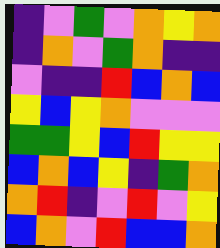[["indigo", "violet", "green", "violet", "orange", "yellow", "orange"], ["indigo", "orange", "violet", "green", "orange", "indigo", "indigo"], ["violet", "indigo", "indigo", "red", "blue", "orange", "blue"], ["yellow", "blue", "yellow", "orange", "violet", "violet", "violet"], ["green", "green", "yellow", "blue", "red", "yellow", "yellow"], ["blue", "orange", "blue", "yellow", "indigo", "green", "orange"], ["orange", "red", "indigo", "violet", "red", "violet", "yellow"], ["blue", "orange", "violet", "red", "blue", "blue", "orange"]]